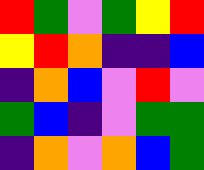[["red", "green", "violet", "green", "yellow", "red"], ["yellow", "red", "orange", "indigo", "indigo", "blue"], ["indigo", "orange", "blue", "violet", "red", "violet"], ["green", "blue", "indigo", "violet", "green", "green"], ["indigo", "orange", "violet", "orange", "blue", "green"]]